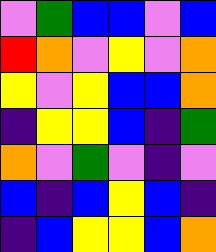[["violet", "green", "blue", "blue", "violet", "blue"], ["red", "orange", "violet", "yellow", "violet", "orange"], ["yellow", "violet", "yellow", "blue", "blue", "orange"], ["indigo", "yellow", "yellow", "blue", "indigo", "green"], ["orange", "violet", "green", "violet", "indigo", "violet"], ["blue", "indigo", "blue", "yellow", "blue", "indigo"], ["indigo", "blue", "yellow", "yellow", "blue", "orange"]]